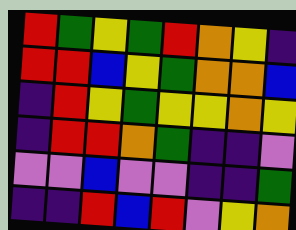[["red", "green", "yellow", "green", "red", "orange", "yellow", "indigo"], ["red", "red", "blue", "yellow", "green", "orange", "orange", "blue"], ["indigo", "red", "yellow", "green", "yellow", "yellow", "orange", "yellow"], ["indigo", "red", "red", "orange", "green", "indigo", "indigo", "violet"], ["violet", "violet", "blue", "violet", "violet", "indigo", "indigo", "green"], ["indigo", "indigo", "red", "blue", "red", "violet", "yellow", "orange"]]